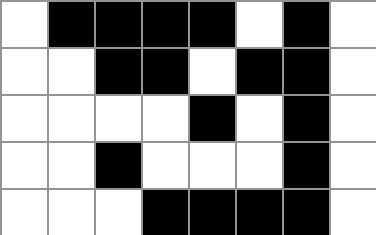[["white", "black", "black", "black", "black", "white", "black", "white"], ["white", "white", "black", "black", "white", "black", "black", "white"], ["white", "white", "white", "white", "black", "white", "black", "white"], ["white", "white", "black", "white", "white", "white", "black", "white"], ["white", "white", "white", "black", "black", "black", "black", "white"]]